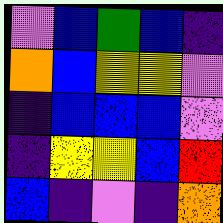[["violet", "blue", "green", "blue", "indigo"], ["orange", "blue", "yellow", "yellow", "violet"], ["indigo", "blue", "blue", "blue", "violet"], ["indigo", "yellow", "yellow", "blue", "red"], ["blue", "indigo", "violet", "indigo", "orange"]]